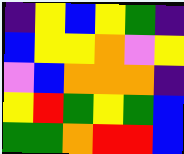[["indigo", "yellow", "blue", "yellow", "green", "indigo"], ["blue", "yellow", "yellow", "orange", "violet", "yellow"], ["violet", "blue", "orange", "orange", "orange", "indigo"], ["yellow", "red", "green", "yellow", "green", "blue"], ["green", "green", "orange", "red", "red", "blue"]]